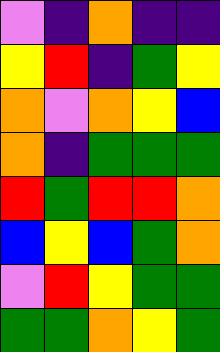[["violet", "indigo", "orange", "indigo", "indigo"], ["yellow", "red", "indigo", "green", "yellow"], ["orange", "violet", "orange", "yellow", "blue"], ["orange", "indigo", "green", "green", "green"], ["red", "green", "red", "red", "orange"], ["blue", "yellow", "blue", "green", "orange"], ["violet", "red", "yellow", "green", "green"], ["green", "green", "orange", "yellow", "green"]]